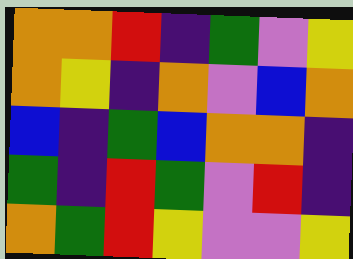[["orange", "orange", "red", "indigo", "green", "violet", "yellow"], ["orange", "yellow", "indigo", "orange", "violet", "blue", "orange"], ["blue", "indigo", "green", "blue", "orange", "orange", "indigo"], ["green", "indigo", "red", "green", "violet", "red", "indigo"], ["orange", "green", "red", "yellow", "violet", "violet", "yellow"]]